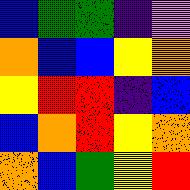[["blue", "green", "green", "indigo", "violet"], ["orange", "blue", "blue", "yellow", "orange"], ["yellow", "red", "red", "indigo", "blue"], ["blue", "orange", "red", "yellow", "orange"], ["orange", "blue", "green", "yellow", "red"]]